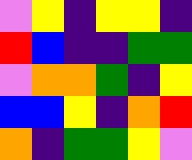[["violet", "yellow", "indigo", "yellow", "yellow", "indigo"], ["red", "blue", "indigo", "indigo", "green", "green"], ["violet", "orange", "orange", "green", "indigo", "yellow"], ["blue", "blue", "yellow", "indigo", "orange", "red"], ["orange", "indigo", "green", "green", "yellow", "violet"]]